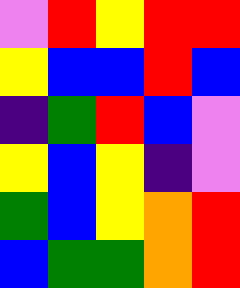[["violet", "red", "yellow", "red", "red"], ["yellow", "blue", "blue", "red", "blue"], ["indigo", "green", "red", "blue", "violet"], ["yellow", "blue", "yellow", "indigo", "violet"], ["green", "blue", "yellow", "orange", "red"], ["blue", "green", "green", "orange", "red"]]